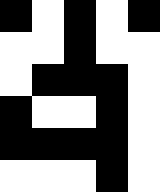[["black", "white", "black", "white", "black"], ["white", "white", "black", "white", "white"], ["white", "black", "black", "black", "white"], ["black", "white", "white", "black", "white"], ["black", "black", "black", "black", "white"], ["white", "white", "white", "black", "white"]]